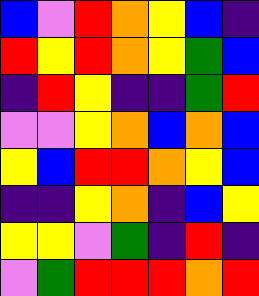[["blue", "violet", "red", "orange", "yellow", "blue", "indigo"], ["red", "yellow", "red", "orange", "yellow", "green", "blue"], ["indigo", "red", "yellow", "indigo", "indigo", "green", "red"], ["violet", "violet", "yellow", "orange", "blue", "orange", "blue"], ["yellow", "blue", "red", "red", "orange", "yellow", "blue"], ["indigo", "indigo", "yellow", "orange", "indigo", "blue", "yellow"], ["yellow", "yellow", "violet", "green", "indigo", "red", "indigo"], ["violet", "green", "red", "red", "red", "orange", "red"]]